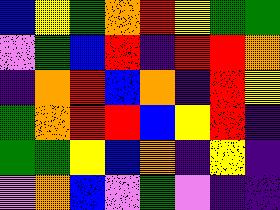[["blue", "yellow", "green", "orange", "red", "yellow", "green", "green"], ["violet", "green", "blue", "red", "indigo", "red", "red", "orange"], ["indigo", "orange", "red", "blue", "orange", "indigo", "red", "yellow"], ["green", "orange", "red", "red", "blue", "yellow", "red", "indigo"], ["green", "green", "yellow", "blue", "orange", "indigo", "yellow", "indigo"], ["violet", "orange", "blue", "violet", "green", "violet", "indigo", "indigo"]]